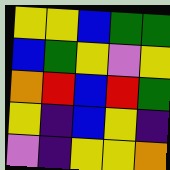[["yellow", "yellow", "blue", "green", "green"], ["blue", "green", "yellow", "violet", "yellow"], ["orange", "red", "blue", "red", "green"], ["yellow", "indigo", "blue", "yellow", "indigo"], ["violet", "indigo", "yellow", "yellow", "orange"]]